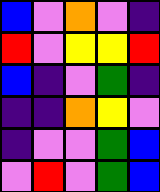[["blue", "violet", "orange", "violet", "indigo"], ["red", "violet", "yellow", "yellow", "red"], ["blue", "indigo", "violet", "green", "indigo"], ["indigo", "indigo", "orange", "yellow", "violet"], ["indigo", "violet", "violet", "green", "blue"], ["violet", "red", "violet", "green", "blue"]]